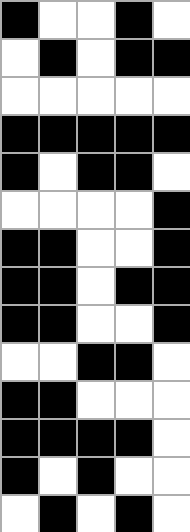[["black", "white", "white", "black", "white"], ["white", "black", "white", "black", "black"], ["white", "white", "white", "white", "white"], ["black", "black", "black", "black", "black"], ["black", "white", "black", "black", "white"], ["white", "white", "white", "white", "black"], ["black", "black", "white", "white", "black"], ["black", "black", "white", "black", "black"], ["black", "black", "white", "white", "black"], ["white", "white", "black", "black", "white"], ["black", "black", "white", "white", "white"], ["black", "black", "black", "black", "white"], ["black", "white", "black", "white", "white"], ["white", "black", "white", "black", "white"]]